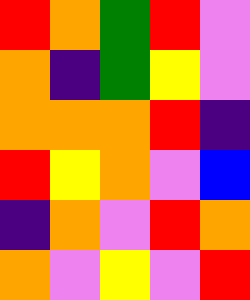[["red", "orange", "green", "red", "violet"], ["orange", "indigo", "green", "yellow", "violet"], ["orange", "orange", "orange", "red", "indigo"], ["red", "yellow", "orange", "violet", "blue"], ["indigo", "orange", "violet", "red", "orange"], ["orange", "violet", "yellow", "violet", "red"]]